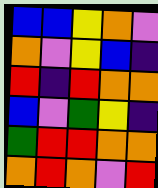[["blue", "blue", "yellow", "orange", "violet"], ["orange", "violet", "yellow", "blue", "indigo"], ["red", "indigo", "red", "orange", "orange"], ["blue", "violet", "green", "yellow", "indigo"], ["green", "red", "red", "orange", "orange"], ["orange", "red", "orange", "violet", "red"]]